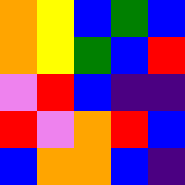[["orange", "yellow", "blue", "green", "blue"], ["orange", "yellow", "green", "blue", "red"], ["violet", "red", "blue", "indigo", "indigo"], ["red", "violet", "orange", "red", "blue"], ["blue", "orange", "orange", "blue", "indigo"]]